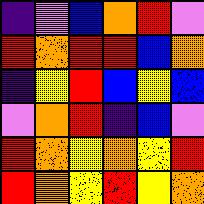[["indigo", "violet", "blue", "orange", "red", "violet"], ["red", "orange", "red", "red", "blue", "orange"], ["indigo", "yellow", "red", "blue", "yellow", "blue"], ["violet", "orange", "red", "indigo", "blue", "violet"], ["red", "orange", "yellow", "orange", "yellow", "red"], ["red", "orange", "yellow", "red", "yellow", "orange"]]